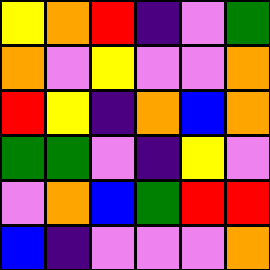[["yellow", "orange", "red", "indigo", "violet", "green"], ["orange", "violet", "yellow", "violet", "violet", "orange"], ["red", "yellow", "indigo", "orange", "blue", "orange"], ["green", "green", "violet", "indigo", "yellow", "violet"], ["violet", "orange", "blue", "green", "red", "red"], ["blue", "indigo", "violet", "violet", "violet", "orange"]]